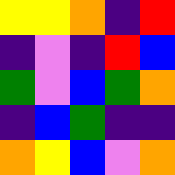[["yellow", "yellow", "orange", "indigo", "red"], ["indigo", "violet", "indigo", "red", "blue"], ["green", "violet", "blue", "green", "orange"], ["indigo", "blue", "green", "indigo", "indigo"], ["orange", "yellow", "blue", "violet", "orange"]]